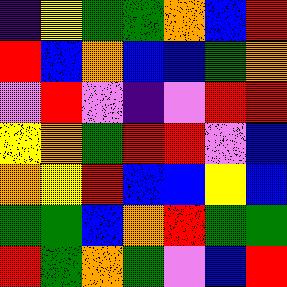[["indigo", "yellow", "green", "green", "orange", "blue", "red"], ["red", "blue", "orange", "blue", "blue", "green", "orange"], ["violet", "red", "violet", "indigo", "violet", "red", "red"], ["yellow", "orange", "green", "red", "red", "violet", "blue"], ["orange", "yellow", "red", "blue", "blue", "yellow", "blue"], ["green", "green", "blue", "orange", "red", "green", "green"], ["red", "green", "orange", "green", "violet", "blue", "red"]]